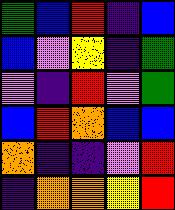[["green", "blue", "red", "indigo", "blue"], ["blue", "violet", "yellow", "indigo", "green"], ["violet", "indigo", "red", "violet", "green"], ["blue", "red", "orange", "blue", "blue"], ["orange", "indigo", "indigo", "violet", "red"], ["indigo", "orange", "orange", "yellow", "red"]]